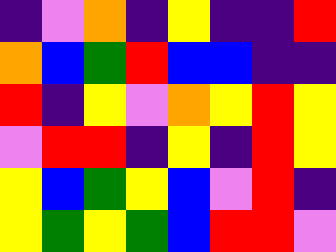[["indigo", "violet", "orange", "indigo", "yellow", "indigo", "indigo", "red"], ["orange", "blue", "green", "red", "blue", "blue", "indigo", "indigo"], ["red", "indigo", "yellow", "violet", "orange", "yellow", "red", "yellow"], ["violet", "red", "red", "indigo", "yellow", "indigo", "red", "yellow"], ["yellow", "blue", "green", "yellow", "blue", "violet", "red", "indigo"], ["yellow", "green", "yellow", "green", "blue", "red", "red", "violet"]]